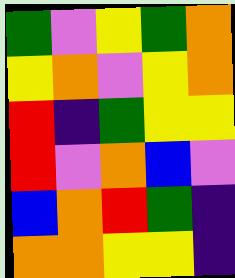[["green", "violet", "yellow", "green", "orange"], ["yellow", "orange", "violet", "yellow", "orange"], ["red", "indigo", "green", "yellow", "yellow"], ["red", "violet", "orange", "blue", "violet"], ["blue", "orange", "red", "green", "indigo"], ["orange", "orange", "yellow", "yellow", "indigo"]]